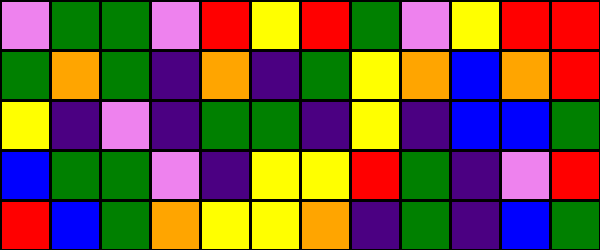[["violet", "green", "green", "violet", "red", "yellow", "red", "green", "violet", "yellow", "red", "red"], ["green", "orange", "green", "indigo", "orange", "indigo", "green", "yellow", "orange", "blue", "orange", "red"], ["yellow", "indigo", "violet", "indigo", "green", "green", "indigo", "yellow", "indigo", "blue", "blue", "green"], ["blue", "green", "green", "violet", "indigo", "yellow", "yellow", "red", "green", "indigo", "violet", "red"], ["red", "blue", "green", "orange", "yellow", "yellow", "orange", "indigo", "green", "indigo", "blue", "green"]]